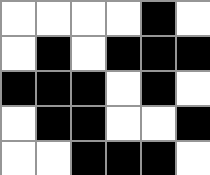[["white", "white", "white", "white", "black", "white"], ["white", "black", "white", "black", "black", "black"], ["black", "black", "black", "white", "black", "white"], ["white", "black", "black", "white", "white", "black"], ["white", "white", "black", "black", "black", "white"]]